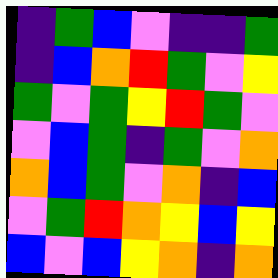[["indigo", "green", "blue", "violet", "indigo", "indigo", "green"], ["indigo", "blue", "orange", "red", "green", "violet", "yellow"], ["green", "violet", "green", "yellow", "red", "green", "violet"], ["violet", "blue", "green", "indigo", "green", "violet", "orange"], ["orange", "blue", "green", "violet", "orange", "indigo", "blue"], ["violet", "green", "red", "orange", "yellow", "blue", "yellow"], ["blue", "violet", "blue", "yellow", "orange", "indigo", "orange"]]